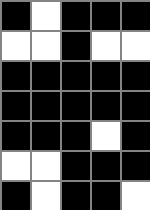[["black", "white", "black", "black", "black"], ["white", "white", "black", "white", "white"], ["black", "black", "black", "black", "black"], ["black", "black", "black", "black", "black"], ["black", "black", "black", "white", "black"], ["white", "white", "black", "black", "black"], ["black", "white", "black", "black", "white"]]